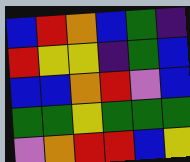[["blue", "red", "orange", "blue", "green", "indigo"], ["red", "yellow", "yellow", "indigo", "green", "blue"], ["blue", "blue", "orange", "red", "violet", "blue"], ["green", "green", "yellow", "green", "green", "green"], ["violet", "orange", "red", "red", "blue", "yellow"]]